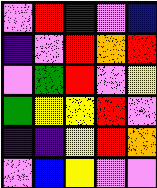[["violet", "red", "indigo", "violet", "blue"], ["indigo", "violet", "red", "orange", "red"], ["violet", "green", "red", "violet", "yellow"], ["green", "yellow", "yellow", "red", "violet"], ["indigo", "indigo", "yellow", "red", "orange"], ["violet", "blue", "yellow", "violet", "violet"]]